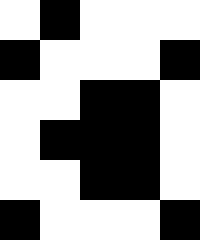[["white", "black", "white", "white", "white"], ["black", "white", "white", "white", "black"], ["white", "white", "black", "black", "white"], ["white", "black", "black", "black", "white"], ["white", "white", "black", "black", "white"], ["black", "white", "white", "white", "black"]]